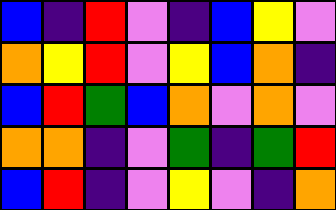[["blue", "indigo", "red", "violet", "indigo", "blue", "yellow", "violet"], ["orange", "yellow", "red", "violet", "yellow", "blue", "orange", "indigo"], ["blue", "red", "green", "blue", "orange", "violet", "orange", "violet"], ["orange", "orange", "indigo", "violet", "green", "indigo", "green", "red"], ["blue", "red", "indigo", "violet", "yellow", "violet", "indigo", "orange"]]